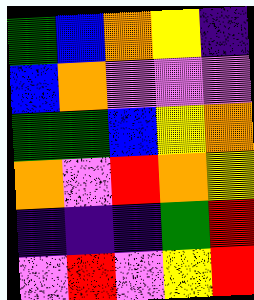[["green", "blue", "orange", "yellow", "indigo"], ["blue", "orange", "violet", "violet", "violet"], ["green", "green", "blue", "yellow", "orange"], ["orange", "violet", "red", "orange", "yellow"], ["indigo", "indigo", "indigo", "green", "red"], ["violet", "red", "violet", "yellow", "red"]]